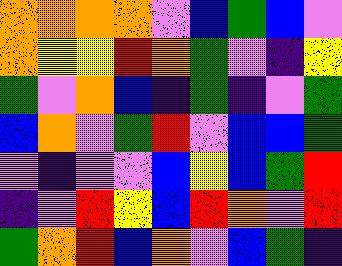[["orange", "orange", "orange", "orange", "violet", "blue", "green", "blue", "violet"], ["orange", "yellow", "yellow", "red", "orange", "green", "violet", "indigo", "yellow"], ["green", "violet", "orange", "blue", "indigo", "green", "indigo", "violet", "green"], ["blue", "orange", "violet", "green", "red", "violet", "blue", "blue", "green"], ["violet", "indigo", "violet", "violet", "blue", "yellow", "blue", "green", "red"], ["indigo", "violet", "red", "yellow", "blue", "red", "orange", "violet", "red"], ["green", "orange", "red", "blue", "orange", "violet", "blue", "green", "indigo"]]